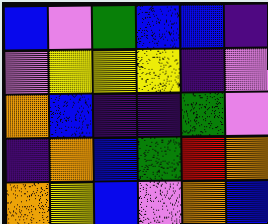[["blue", "violet", "green", "blue", "blue", "indigo"], ["violet", "yellow", "yellow", "yellow", "indigo", "violet"], ["orange", "blue", "indigo", "indigo", "green", "violet"], ["indigo", "orange", "blue", "green", "red", "orange"], ["orange", "yellow", "blue", "violet", "orange", "blue"]]